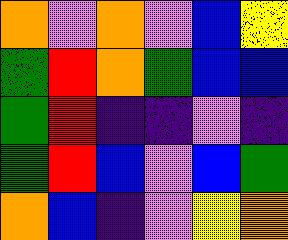[["orange", "violet", "orange", "violet", "blue", "yellow"], ["green", "red", "orange", "green", "blue", "blue"], ["green", "red", "indigo", "indigo", "violet", "indigo"], ["green", "red", "blue", "violet", "blue", "green"], ["orange", "blue", "indigo", "violet", "yellow", "orange"]]